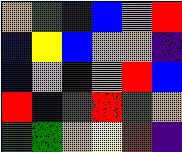[["orange", "green", "indigo", "blue", "violet", "red"], ["blue", "yellow", "blue", "orange", "orange", "indigo"], ["blue", "violet", "indigo", "orange", "red", "blue"], ["red", "blue", "green", "red", "green", "orange"], ["green", "green", "orange", "yellow", "red", "indigo"]]